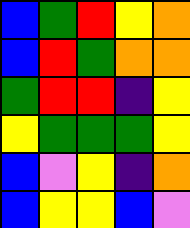[["blue", "green", "red", "yellow", "orange"], ["blue", "red", "green", "orange", "orange"], ["green", "red", "red", "indigo", "yellow"], ["yellow", "green", "green", "green", "yellow"], ["blue", "violet", "yellow", "indigo", "orange"], ["blue", "yellow", "yellow", "blue", "violet"]]